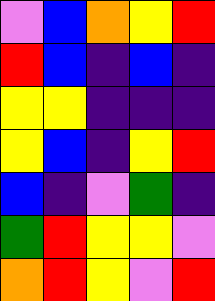[["violet", "blue", "orange", "yellow", "red"], ["red", "blue", "indigo", "blue", "indigo"], ["yellow", "yellow", "indigo", "indigo", "indigo"], ["yellow", "blue", "indigo", "yellow", "red"], ["blue", "indigo", "violet", "green", "indigo"], ["green", "red", "yellow", "yellow", "violet"], ["orange", "red", "yellow", "violet", "red"]]